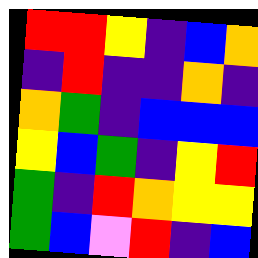[["red", "red", "yellow", "indigo", "blue", "orange"], ["indigo", "red", "indigo", "indigo", "orange", "indigo"], ["orange", "green", "indigo", "blue", "blue", "blue"], ["yellow", "blue", "green", "indigo", "yellow", "red"], ["green", "indigo", "red", "orange", "yellow", "yellow"], ["green", "blue", "violet", "red", "indigo", "blue"]]